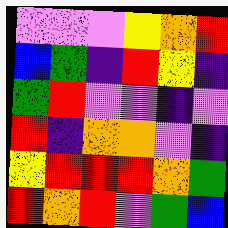[["violet", "violet", "violet", "yellow", "orange", "red"], ["blue", "green", "indigo", "red", "yellow", "indigo"], ["green", "red", "violet", "violet", "indigo", "violet"], ["red", "indigo", "orange", "orange", "violet", "indigo"], ["yellow", "red", "red", "red", "orange", "green"], ["red", "orange", "red", "violet", "green", "blue"]]